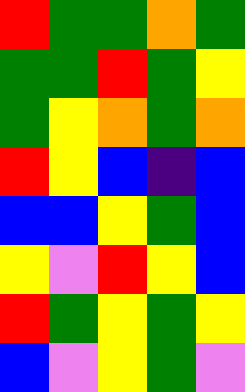[["red", "green", "green", "orange", "green"], ["green", "green", "red", "green", "yellow"], ["green", "yellow", "orange", "green", "orange"], ["red", "yellow", "blue", "indigo", "blue"], ["blue", "blue", "yellow", "green", "blue"], ["yellow", "violet", "red", "yellow", "blue"], ["red", "green", "yellow", "green", "yellow"], ["blue", "violet", "yellow", "green", "violet"]]